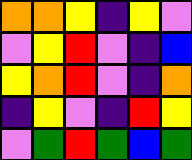[["orange", "orange", "yellow", "indigo", "yellow", "violet"], ["violet", "yellow", "red", "violet", "indigo", "blue"], ["yellow", "orange", "red", "violet", "indigo", "orange"], ["indigo", "yellow", "violet", "indigo", "red", "yellow"], ["violet", "green", "red", "green", "blue", "green"]]